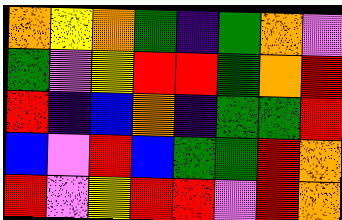[["orange", "yellow", "orange", "green", "indigo", "green", "orange", "violet"], ["green", "violet", "yellow", "red", "red", "green", "orange", "red"], ["red", "indigo", "blue", "orange", "indigo", "green", "green", "red"], ["blue", "violet", "red", "blue", "green", "green", "red", "orange"], ["red", "violet", "yellow", "red", "red", "violet", "red", "orange"]]